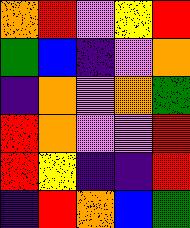[["orange", "red", "violet", "yellow", "red"], ["green", "blue", "indigo", "violet", "orange"], ["indigo", "orange", "violet", "orange", "green"], ["red", "orange", "violet", "violet", "red"], ["red", "yellow", "indigo", "indigo", "red"], ["indigo", "red", "orange", "blue", "green"]]